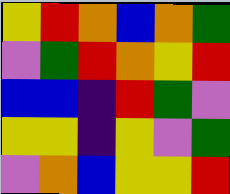[["yellow", "red", "orange", "blue", "orange", "green"], ["violet", "green", "red", "orange", "yellow", "red"], ["blue", "blue", "indigo", "red", "green", "violet"], ["yellow", "yellow", "indigo", "yellow", "violet", "green"], ["violet", "orange", "blue", "yellow", "yellow", "red"]]